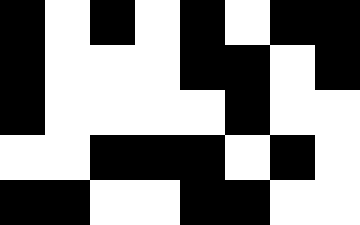[["black", "white", "black", "white", "black", "white", "black", "black"], ["black", "white", "white", "white", "black", "black", "white", "black"], ["black", "white", "white", "white", "white", "black", "white", "white"], ["white", "white", "black", "black", "black", "white", "black", "white"], ["black", "black", "white", "white", "black", "black", "white", "white"]]